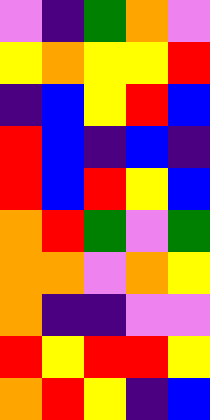[["violet", "indigo", "green", "orange", "violet"], ["yellow", "orange", "yellow", "yellow", "red"], ["indigo", "blue", "yellow", "red", "blue"], ["red", "blue", "indigo", "blue", "indigo"], ["red", "blue", "red", "yellow", "blue"], ["orange", "red", "green", "violet", "green"], ["orange", "orange", "violet", "orange", "yellow"], ["orange", "indigo", "indigo", "violet", "violet"], ["red", "yellow", "red", "red", "yellow"], ["orange", "red", "yellow", "indigo", "blue"]]